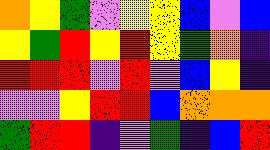[["orange", "yellow", "green", "violet", "yellow", "yellow", "blue", "violet", "blue"], ["yellow", "green", "red", "yellow", "red", "yellow", "green", "orange", "indigo"], ["red", "red", "red", "violet", "red", "violet", "blue", "yellow", "indigo"], ["violet", "violet", "yellow", "red", "red", "blue", "orange", "orange", "orange"], ["green", "red", "red", "indigo", "violet", "green", "indigo", "blue", "red"]]